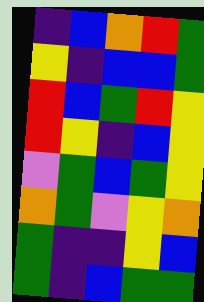[["indigo", "blue", "orange", "red", "green"], ["yellow", "indigo", "blue", "blue", "green"], ["red", "blue", "green", "red", "yellow"], ["red", "yellow", "indigo", "blue", "yellow"], ["violet", "green", "blue", "green", "yellow"], ["orange", "green", "violet", "yellow", "orange"], ["green", "indigo", "indigo", "yellow", "blue"], ["green", "indigo", "blue", "green", "green"]]